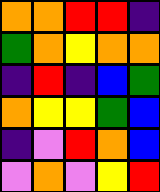[["orange", "orange", "red", "red", "indigo"], ["green", "orange", "yellow", "orange", "orange"], ["indigo", "red", "indigo", "blue", "green"], ["orange", "yellow", "yellow", "green", "blue"], ["indigo", "violet", "red", "orange", "blue"], ["violet", "orange", "violet", "yellow", "red"]]